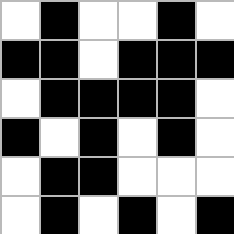[["white", "black", "white", "white", "black", "white"], ["black", "black", "white", "black", "black", "black"], ["white", "black", "black", "black", "black", "white"], ["black", "white", "black", "white", "black", "white"], ["white", "black", "black", "white", "white", "white"], ["white", "black", "white", "black", "white", "black"]]